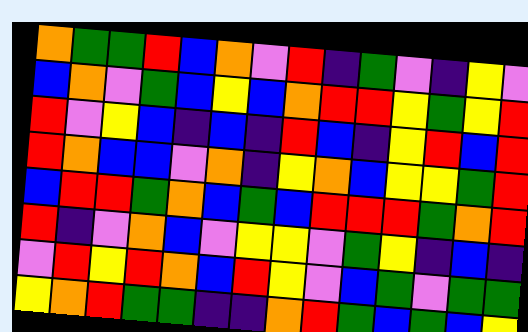[["orange", "green", "green", "red", "blue", "orange", "violet", "red", "indigo", "green", "violet", "indigo", "yellow", "violet"], ["blue", "orange", "violet", "green", "blue", "yellow", "blue", "orange", "red", "red", "yellow", "green", "yellow", "red"], ["red", "violet", "yellow", "blue", "indigo", "blue", "indigo", "red", "blue", "indigo", "yellow", "red", "blue", "red"], ["red", "orange", "blue", "blue", "violet", "orange", "indigo", "yellow", "orange", "blue", "yellow", "yellow", "green", "red"], ["blue", "red", "red", "green", "orange", "blue", "green", "blue", "red", "red", "red", "green", "orange", "red"], ["red", "indigo", "violet", "orange", "blue", "violet", "yellow", "yellow", "violet", "green", "yellow", "indigo", "blue", "indigo"], ["violet", "red", "yellow", "red", "orange", "blue", "red", "yellow", "violet", "blue", "green", "violet", "green", "green"], ["yellow", "orange", "red", "green", "green", "indigo", "indigo", "orange", "red", "green", "blue", "green", "blue", "yellow"]]